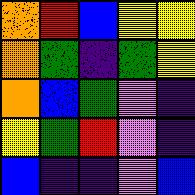[["orange", "red", "blue", "yellow", "yellow"], ["orange", "green", "indigo", "green", "yellow"], ["orange", "blue", "green", "violet", "indigo"], ["yellow", "green", "red", "violet", "indigo"], ["blue", "indigo", "indigo", "violet", "blue"]]